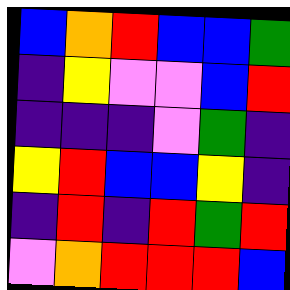[["blue", "orange", "red", "blue", "blue", "green"], ["indigo", "yellow", "violet", "violet", "blue", "red"], ["indigo", "indigo", "indigo", "violet", "green", "indigo"], ["yellow", "red", "blue", "blue", "yellow", "indigo"], ["indigo", "red", "indigo", "red", "green", "red"], ["violet", "orange", "red", "red", "red", "blue"]]